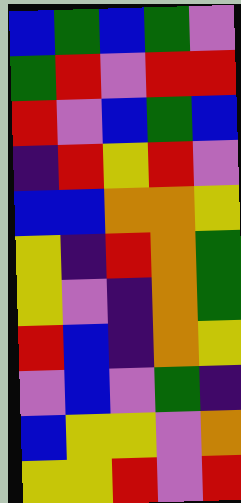[["blue", "green", "blue", "green", "violet"], ["green", "red", "violet", "red", "red"], ["red", "violet", "blue", "green", "blue"], ["indigo", "red", "yellow", "red", "violet"], ["blue", "blue", "orange", "orange", "yellow"], ["yellow", "indigo", "red", "orange", "green"], ["yellow", "violet", "indigo", "orange", "green"], ["red", "blue", "indigo", "orange", "yellow"], ["violet", "blue", "violet", "green", "indigo"], ["blue", "yellow", "yellow", "violet", "orange"], ["yellow", "yellow", "red", "violet", "red"]]